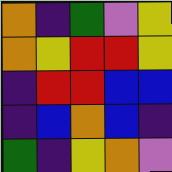[["orange", "indigo", "green", "violet", "yellow"], ["orange", "yellow", "red", "red", "yellow"], ["indigo", "red", "red", "blue", "blue"], ["indigo", "blue", "orange", "blue", "indigo"], ["green", "indigo", "yellow", "orange", "violet"]]